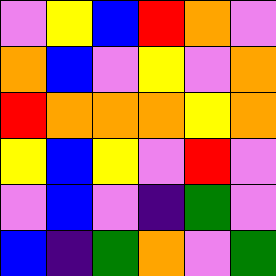[["violet", "yellow", "blue", "red", "orange", "violet"], ["orange", "blue", "violet", "yellow", "violet", "orange"], ["red", "orange", "orange", "orange", "yellow", "orange"], ["yellow", "blue", "yellow", "violet", "red", "violet"], ["violet", "blue", "violet", "indigo", "green", "violet"], ["blue", "indigo", "green", "orange", "violet", "green"]]